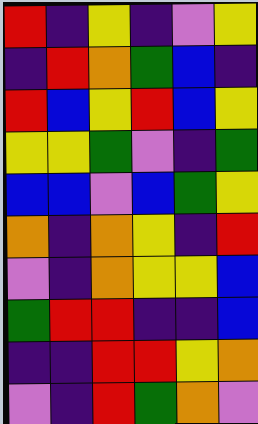[["red", "indigo", "yellow", "indigo", "violet", "yellow"], ["indigo", "red", "orange", "green", "blue", "indigo"], ["red", "blue", "yellow", "red", "blue", "yellow"], ["yellow", "yellow", "green", "violet", "indigo", "green"], ["blue", "blue", "violet", "blue", "green", "yellow"], ["orange", "indigo", "orange", "yellow", "indigo", "red"], ["violet", "indigo", "orange", "yellow", "yellow", "blue"], ["green", "red", "red", "indigo", "indigo", "blue"], ["indigo", "indigo", "red", "red", "yellow", "orange"], ["violet", "indigo", "red", "green", "orange", "violet"]]